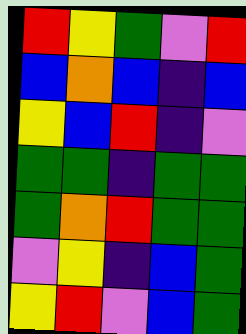[["red", "yellow", "green", "violet", "red"], ["blue", "orange", "blue", "indigo", "blue"], ["yellow", "blue", "red", "indigo", "violet"], ["green", "green", "indigo", "green", "green"], ["green", "orange", "red", "green", "green"], ["violet", "yellow", "indigo", "blue", "green"], ["yellow", "red", "violet", "blue", "green"]]